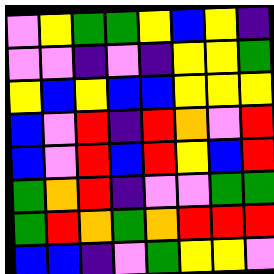[["violet", "yellow", "green", "green", "yellow", "blue", "yellow", "indigo"], ["violet", "violet", "indigo", "violet", "indigo", "yellow", "yellow", "green"], ["yellow", "blue", "yellow", "blue", "blue", "yellow", "yellow", "yellow"], ["blue", "violet", "red", "indigo", "red", "orange", "violet", "red"], ["blue", "violet", "red", "blue", "red", "yellow", "blue", "red"], ["green", "orange", "red", "indigo", "violet", "violet", "green", "green"], ["green", "red", "orange", "green", "orange", "red", "red", "red"], ["blue", "blue", "indigo", "violet", "green", "yellow", "yellow", "violet"]]